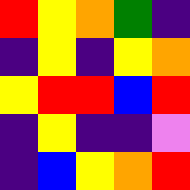[["red", "yellow", "orange", "green", "indigo"], ["indigo", "yellow", "indigo", "yellow", "orange"], ["yellow", "red", "red", "blue", "red"], ["indigo", "yellow", "indigo", "indigo", "violet"], ["indigo", "blue", "yellow", "orange", "red"]]